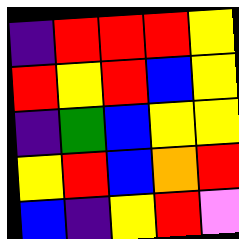[["indigo", "red", "red", "red", "yellow"], ["red", "yellow", "red", "blue", "yellow"], ["indigo", "green", "blue", "yellow", "yellow"], ["yellow", "red", "blue", "orange", "red"], ["blue", "indigo", "yellow", "red", "violet"]]